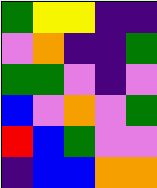[["green", "yellow", "yellow", "indigo", "indigo"], ["violet", "orange", "indigo", "indigo", "green"], ["green", "green", "violet", "indigo", "violet"], ["blue", "violet", "orange", "violet", "green"], ["red", "blue", "green", "violet", "violet"], ["indigo", "blue", "blue", "orange", "orange"]]